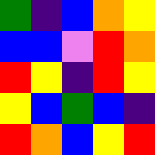[["green", "indigo", "blue", "orange", "yellow"], ["blue", "blue", "violet", "red", "orange"], ["red", "yellow", "indigo", "red", "yellow"], ["yellow", "blue", "green", "blue", "indigo"], ["red", "orange", "blue", "yellow", "red"]]